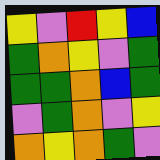[["yellow", "violet", "red", "yellow", "blue"], ["green", "orange", "yellow", "violet", "green"], ["green", "green", "orange", "blue", "green"], ["violet", "green", "orange", "violet", "yellow"], ["orange", "yellow", "orange", "green", "violet"]]